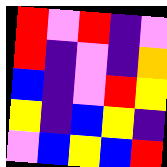[["red", "violet", "red", "indigo", "violet"], ["red", "indigo", "violet", "indigo", "orange"], ["blue", "indigo", "violet", "red", "yellow"], ["yellow", "indigo", "blue", "yellow", "indigo"], ["violet", "blue", "yellow", "blue", "red"]]